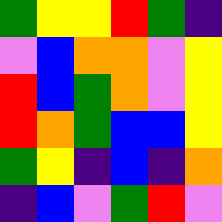[["green", "yellow", "yellow", "red", "green", "indigo"], ["violet", "blue", "orange", "orange", "violet", "yellow"], ["red", "blue", "green", "orange", "violet", "yellow"], ["red", "orange", "green", "blue", "blue", "yellow"], ["green", "yellow", "indigo", "blue", "indigo", "orange"], ["indigo", "blue", "violet", "green", "red", "violet"]]